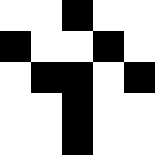[["white", "white", "black", "white", "white"], ["black", "white", "white", "black", "white"], ["white", "black", "black", "white", "black"], ["white", "white", "black", "white", "white"], ["white", "white", "black", "white", "white"]]